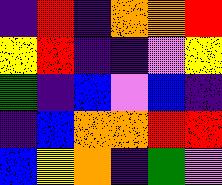[["indigo", "red", "indigo", "orange", "orange", "red"], ["yellow", "red", "indigo", "indigo", "violet", "yellow"], ["green", "indigo", "blue", "violet", "blue", "indigo"], ["indigo", "blue", "orange", "orange", "red", "red"], ["blue", "yellow", "orange", "indigo", "green", "violet"]]